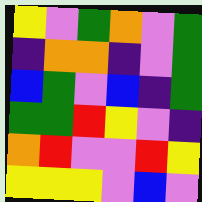[["yellow", "violet", "green", "orange", "violet", "green"], ["indigo", "orange", "orange", "indigo", "violet", "green"], ["blue", "green", "violet", "blue", "indigo", "green"], ["green", "green", "red", "yellow", "violet", "indigo"], ["orange", "red", "violet", "violet", "red", "yellow"], ["yellow", "yellow", "yellow", "violet", "blue", "violet"]]